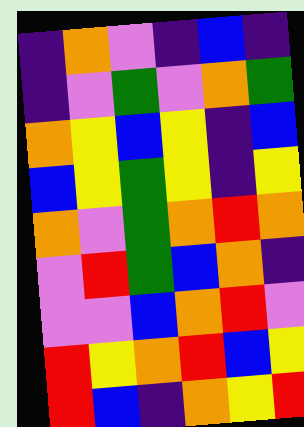[["indigo", "orange", "violet", "indigo", "blue", "indigo"], ["indigo", "violet", "green", "violet", "orange", "green"], ["orange", "yellow", "blue", "yellow", "indigo", "blue"], ["blue", "yellow", "green", "yellow", "indigo", "yellow"], ["orange", "violet", "green", "orange", "red", "orange"], ["violet", "red", "green", "blue", "orange", "indigo"], ["violet", "violet", "blue", "orange", "red", "violet"], ["red", "yellow", "orange", "red", "blue", "yellow"], ["red", "blue", "indigo", "orange", "yellow", "red"]]